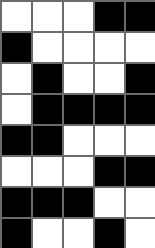[["white", "white", "white", "black", "black"], ["black", "white", "white", "white", "white"], ["white", "black", "white", "white", "black"], ["white", "black", "black", "black", "black"], ["black", "black", "white", "white", "white"], ["white", "white", "white", "black", "black"], ["black", "black", "black", "white", "white"], ["black", "white", "white", "black", "white"]]